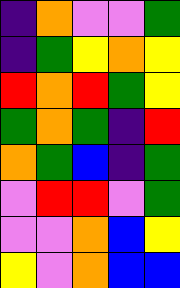[["indigo", "orange", "violet", "violet", "green"], ["indigo", "green", "yellow", "orange", "yellow"], ["red", "orange", "red", "green", "yellow"], ["green", "orange", "green", "indigo", "red"], ["orange", "green", "blue", "indigo", "green"], ["violet", "red", "red", "violet", "green"], ["violet", "violet", "orange", "blue", "yellow"], ["yellow", "violet", "orange", "blue", "blue"]]